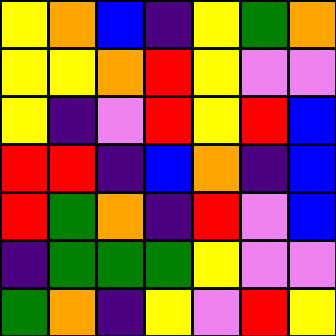[["yellow", "orange", "blue", "indigo", "yellow", "green", "orange"], ["yellow", "yellow", "orange", "red", "yellow", "violet", "violet"], ["yellow", "indigo", "violet", "red", "yellow", "red", "blue"], ["red", "red", "indigo", "blue", "orange", "indigo", "blue"], ["red", "green", "orange", "indigo", "red", "violet", "blue"], ["indigo", "green", "green", "green", "yellow", "violet", "violet"], ["green", "orange", "indigo", "yellow", "violet", "red", "yellow"]]